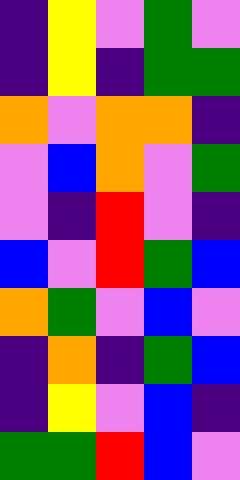[["indigo", "yellow", "violet", "green", "violet"], ["indigo", "yellow", "indigo", "green", "green"], ["orange", "violet", "orange", "orange", "indigo"], ["violet", "blue", "orange", "violet", "green"], ["violet", "indigo", "red", "violet", "indigo"], ["blue", "violet", "red", "green", "blue"], ["orange", "green", "violet", "blue", "violet"], ["indigo", "orange", "indigo", "green", "blue"], ["indigo", "yellow", "violet", "blue", "indigo"], ["green", "green", "red", "blue", "violet"]]